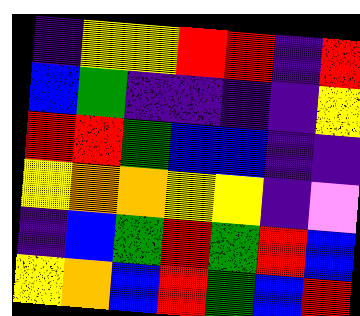[["indigo", "yellow", "yellow", "red", "red", "indigo", "red"], ["blue", "green", "indigo", "indigo", "indigo", "indigo", "yellow"], ["red", "red", "green", "blue", "blue", "indigo", "indigo"], ["yellow", "orange", "orange", "yellow", "yellow", "indigo", "violet"], ["indigo", "blue", "green", "red", "green", "red", "blue"], ["yellow", "orange", "blue", "red", "green", "blue", "red"]]